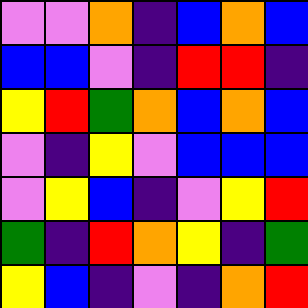[["violet", "violet", "orange", "indigo", "blue", "orange", "blue"], ["blue", "blue", "violet", "indigo", "red", "red", "indigo"], ["yellow", "red", "green", "orange", "blue", "orange", "blue"], ["violet", "indigo", "yellow", "violet", "blue", "blue", "blue"], ["violet", "yellow", "blue", "indigo", "violet", "yellow", "red"], ["green", "indigo", "red", "orange", "yellow", "indigo", "green"], ["yellow", "blue", "indigo", "violet", "indigo", "orange", "red"]]